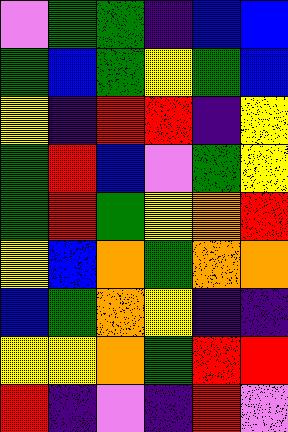[["violet", "green", "green", "indigo", "blue", "blue"], ["green", "blue", "green", "yellow", "green", "blue"], ["yellow", "indigo", "red", "red", "indigo", "yellow"], ["green", "red", "blue", "violet", "green", "yellow"], ["green", "red", "green", "yellow", "orange", "red"], ["yellow", "blue", "orange", "green", "orange", "orange"], ["blue", "green", "orange", "yellow", "indigo", "indigo"], ["yellow", "yellow", "orange", "green", "red", "red"], ["red", "indigo", "violet", "indigo", "red", "violet"]]